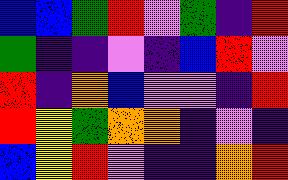[["blue", "blue", "green", "red", "violet", "green", "indigo", "red"], ["green", "indigo", "indigo", "violet", "indigo", "blue", "red", "violet"], ["red", "indigo", "orange", "blue", "violet", "violet", "indigo", "red"], ["red", "yellow", "green", "orange", "orange", "indigo", "violet", "indigo"], ["blue", "yellow", "red", "violet", "indigo", "indigo", "orange", "red"]]